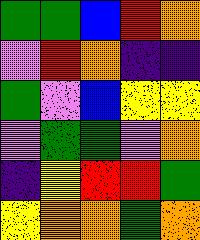[["green", "green", "blue", "red", "orange"], ["violet", "red", "orange", "indigo", "indigo"], ["green", "violet", "blue", "yellow", "yellow"], ["violet", "green", "green", "violet", "orange"], ["indigo", "yellow", "red", "red", "green"], ["yellow", "orange", "orange", "green", "orange"]]